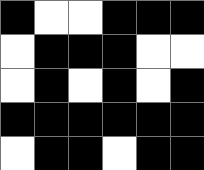[["black", "white", "white", "black", "black", "black"], ["white", "black", "black", "black", "white", "white"], ["white", "black", "white", "black", "white", "black"], ["black", "black", "black", "black", "black", "black"], ["white", "black", "black", "white", "black", "black"]]